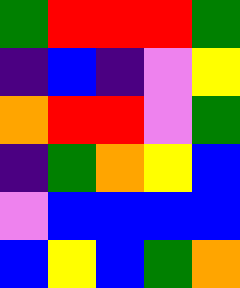[["green", "red", "red", "red", "green"], ["indigo", "blue", "indigo", "violet", "yellow"], ["orange", "red", "red", "violet", "green"], ["indigo", "green", "orange", "yellow", "blue"], ["violet", "blue", "blue", "blue", "blue"], ["blue", "yellow", "blue", "green", "orange"]]